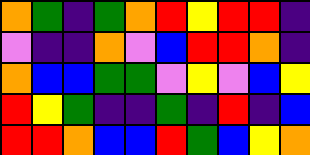[["orange", "green", "indigo", "green", "orange", "red", "yellow", "red", "red", "indigo"], ["violet", "indigo", "indigo", "orange", "violet", "blue", "red", "red", "orange", "indigo"], ["orange", "blue", "blue", "green", "green", "violet", "yellow", "violet", "blue", "yellow"], ["red", "yellow", "green", "indigo", "indigo", "green", "indigo", "red", "indigo", "blue"], ["red", "red", "orange", "blue", "blue", "red", "green", "blue", "yellow", "orange"]]